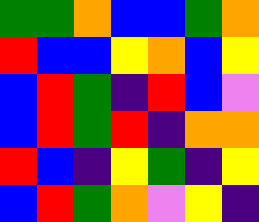[["green", "green", "orange", "blue", "blue", "green", "orange"], ["red", "blue", "blue", "yellow", "orange", "blue", "yellow"], ["blue", "red", "green", "indigo", "red", "blue", "violet"], ["blue", "red", "green", "red", "indigo", "orange", "orange"], ["red", "blue", "indigo", "yellow", "green", "indigo", "yellow"], ["blue", "red", "green", "orange", "violet", "yellow", "indigo"]]